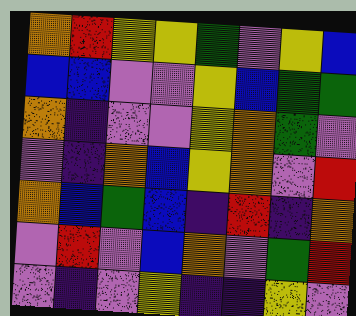[["orange", "red", "yellow", "yellow", "green", "violet", "yellow", "blue"], ["blue", "blue", "violet", "violet", "yellow", "blue", "green", "green"], ["orange", "indigo", "violet", "violet", "yellow", "orange", "green", "violet"], ["violet", "indigo", "orange", "blue", "yellow", "orange", "violet", "red"], ["orange", "blue", "green", "blue", "indigo", "red", "indigo", "orange"], ["violet", "red", "violet", "blue", "orange", "violet", "green", "red"], ["violet", "indigo", "violet", "yellow", "indigo", "indigo", "yellow", "violet"]]